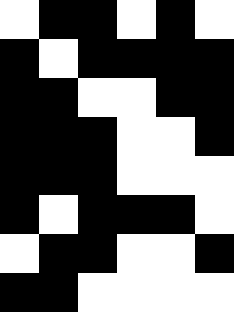[["white", "black", "black", "white", "black", "white"], ["black", "white", "black", "black", "black", "black"], ["black", "black", "white", "white", "black", "black"], ["black", "black", "black", "white", "white", "black"], ["black", "black", "black", "white", "white", "white"], ["black", "white", "black", "black", "black", "white"], ["white", "black", "black", "white", "white", "black"], ["black", "black", "white", "white", "white", "white"]]